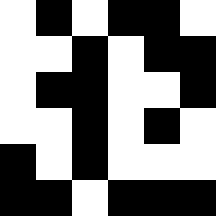[["white", "black", "white", "black", "black", "white"], ["white", "white", "black", "white", "black", "black"], ["white", "black", "black", "white", "white", "black"], ["white", "white", "black", "white", "black", "white"], ["black", "white", "black", "white", "white", "white"], ["black", "black", "white", "black", "black", "black"]]